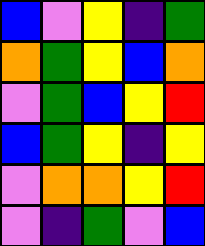[["blue", "violet", "yellow", "indigo", "green"], ["orange", "green", "yellow", "blue", "orange"], ["violet", "green", "blue", "yellow", "red"], ["blue", "green", "yellow", "indigo", "yellow"], ["violet", "orange", "orange", "yellow", "red"], ["violet", "indigo", "green", "violet", "blue"]]